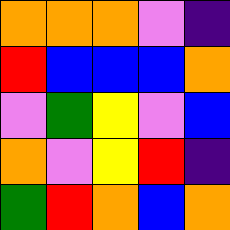[["orange", "orange", "orange", "violet", "indigo"], ["red", "blue", "blue", "blue", "orange"], ["violet", "green", "yellow", "violet", "blue"], ["orange", "violet", "yellow", "red", "indigo"], ["green", "red", "orange", "blue", "orange"]]